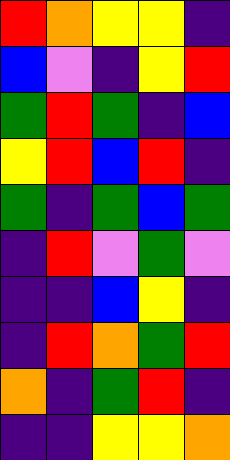[["red", "orange", "yellow", "yellow", "indigo"], ["blue", "violet", "indigo", "yellow", "red"], ["green", "red", "green", "indigo", "blue"], ["yellow", "red", "blue", "red", "indigo"], ["green", "indigo", "green", "blue", "green"], ["indigo", "red", "violet", "green", "violet"], ["indigo", "indigo", "blue", "yellow", "indigo"], ["indigo", "red", "orange", "green", "red"], ["orange", "indigo", "green", "red", "indigo"], ["indigo", "indigo", "yellow", "yellow", "orange"]]